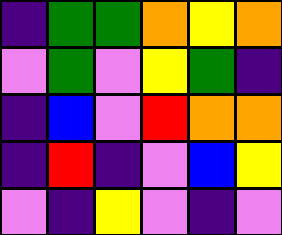[["indigo", "green", "green", "orange", "yellow", "orange"], ["violet", "green", "violet", "yellow", "green", "indigo"], ["indigo", "blue", "violet", "red", "orange", "orange"], ["indigo", "red", "indigo", "violet", "blue", "yellow"], ["violet", "indigo", "yellow", "violet", "indigo", "violet"]]